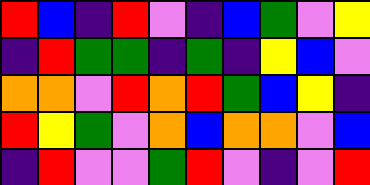[["red", "blue", "indigo", "red", "violet", "indigo", "blue", "green", "violet", "yellow"], ["indigo", "red", "green", "green", "indigo", "green", "indigo", "yellow", "blue", "violet"], ["orange", "orange", "violet", "red", "orange", "red", "green", "blue", "yellow", "indigo"], ["red", "yellow", "green", "violet", "orange", "blue", "orange", "orange", "violet", "blue"], ["indigo", "red", "violet", "violet", "green", "red", "violet", "indigo", "violet", "red"]]